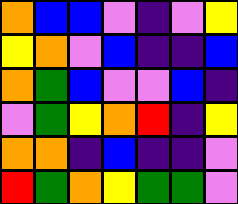[["orange", "blue", "blue", "violet", "indigo", "violet", "yellow"], ["yellow", "orange", "violet", "blue", "indigo", "indigo", "blue"], ["orange", "green", "blue", "violet", "violet", "blue", "indigo"], ["violet", "green", "yellow", "orange", "red", "indigo", "yellow"], ["orange", "orange", "indigo", "blue", "indigo", "indigo", "violet"], ["red", "green", "orange", "yellow", "green", "green", "violet"]]